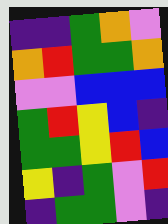[["indigo", "indigo", "green", "orange", "violet"], ["orange", "red", "green", "green", "orange"], ["violet", "violet", "blue", "blue", "blue"], ["green", "red", "yellow", "blue", "indigo"], ["green", "green", "yellow", "red", "blue"], ["yellow", "indigo", "green", "violet", "red"], ["indigo", "green", "green", "violet", "indigo"]]